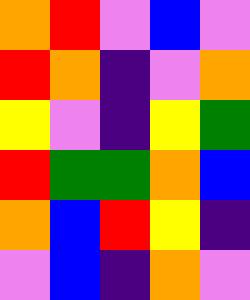[["orange", "red", "violet", "blue", "violet"], ["red", "orange", "indigo", "violet", "orange"], ["yellow", "violet", "indigo", "yellow", "green"], ["red", "green", "green", "orange", "blue"], ["orange", "blue", "red", "yellow", "indigo"], ["violet", "blue", "indigo", "orange", "violet"]]